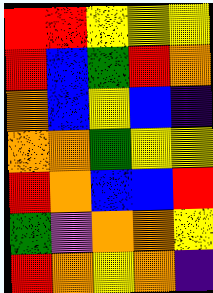[["red", "red", "yellow", "yellow", "yellow"], ["red", "blue", "green", "red", "orange"], ["orange", "blue", "yellow", "blue", "indigo"], ["orange", "orange", "green", "yellow", "yellow"], ["red", "orange", "blue", "blue", "red"], ["green", "violet", "orange", "orange", "yellow"], ["red", "orange", "yellow", "orange", "indigo"]]